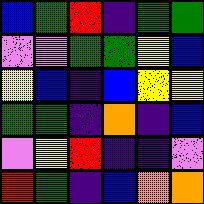[["blue", "green", "red", "indigo", "green", "green"], ["violet", "violet", "green", "green", "yellow", "blue"], ["yellow", "blue", "indigo", "blue", "yellow", "yellow"], ["green", "green", "indigo", "orange", "indigo", "blue"], ["violet", "yellow", "red", "indigo", "indigo", "violet"], ["red", "green", "indigo", "blue", "orange", "orange"]]